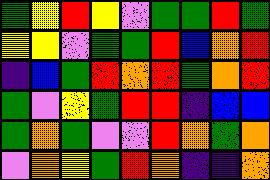[["green", "yellow", "red", "yellow", "violet", "green", "green", "red", "green"], ["yellow", "yellow", "violet", "green", "green", "red", "blue", "orange", "red"], ["indigo", "blue", "green", "red", "orange", "red", "green", "orange", "red"], ["green", "violet", "yellow", "green", "red", "red", "indigo", "blue", "blue"], ["green", "orange", "green", "violet", "violet", "red", "orange", "green", "orange"], ["violet", "orange", "yellow", "green", "red", "orange", "indigo", "indigo", "orange"]]